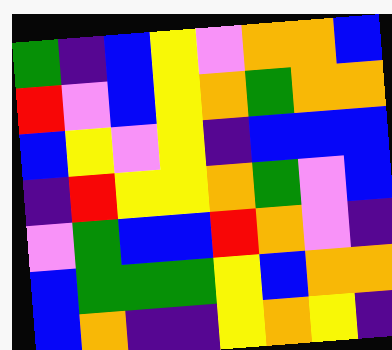[["green", "indigo", "blue", "yellow", "violet", "orange", "orange", "blue"], ["red", "violet", "blue", "yellow", "orange", "green", "orange", "orange"], ["blue", "yellow", "violet", "yellow", "indigo", "blue", "blue", "blue"], ["indigo", "red", "yellow", "yellow", "orange", "green", "violet", "blue"], ["violet", "green", "blue", "blue", "red", "orange", "violet", "indigo"], ["blue", "green", "green", "green", "yellow", "blue", "orange", "orange"], ["blue", "orange", "indigo", "indigo", "yellow", "orange", "yellow", "indigo"]]